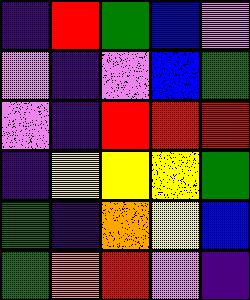[["indigo", "red", "green", "blue", "violet"], ["violet", "indigo", "violet", "blue", "green"], ["violet", "indigo", "red", "red", "red"], ["indigo", "yellow", "yellow", "yellow", "green"], ["green", "indigo", "orange", "yellow", "blue"], ["green", "orange", "red", "violet", "indigo"]]